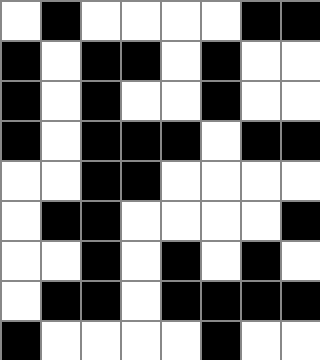[["white", "black", "white", "white", "white", "white", "black", "black"], ["black", "white", "black", "black", "white", "black", "white", "white"], ["black", "white", "black", "white", "white", "black", "white", "white"], ["black", "white", "black", "black", "black", "white", "black", "black"], ["white", "white", "black", "black", "white", "white", "white", "white"], ["white", "black", "black", "white", "white", "white", "white", "black"], ["white", "white", "black", "white", "black", "white", "black", "white"], ["white", "black", "black", "white", "black", "black", "black", "black"], ["black", "white", "white", "white", "white", "black", "white", "white"]]